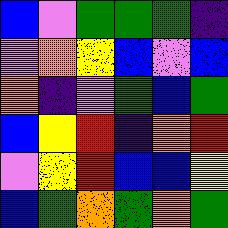[["blue", "violet", "green", "green", "green", "indigo"], ["violet", "orange", "yellow", "blue", "violet", "blue"], ["orange", "indigo", "violet", "green", "blue", "green"], ["blue", "yellow", "red", "indigo", "orange", "red"], ["violet", "yellow", "red", "blue", "blue", "yellow"], ["blue", "green", "orange", "green", "orange", "green"]]